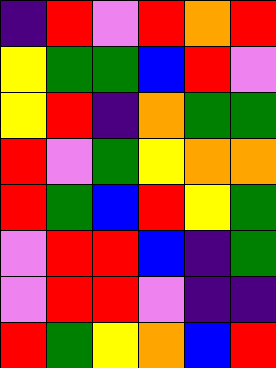[["indigo", "red", "violet", "red", "orange", "red"], ["yellow", "green", "green", "blue", "red", "violet"], ["yellow", "red", "indigo", "orange", "green", "green"], ["red", "violet", "green", "yellow", "orange", "orange"], ["red", "green", "blue", "red", "yellow", "green"], ["violet", "red", "red", "blue", "indigo", "green"], ["violet", "red", "red", "violet", "indigo", "indigo"], ["red", "green", "yellow", "orange", "blue", "red"]]